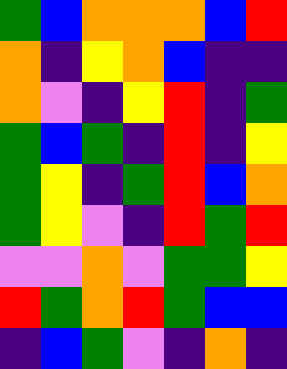[["green", "blue", "orange", "orange", "orange", "blue", "red"], ["orange", "indigo", "yellow", "orange", "blue", "indigo", "indigo"], ["orange", "violet", "indigo", "yellow", "red", "indigo", "green"], ["green", "blue", "green", "indigo", "red", "indigo", "yellow"], ["green", "yellow", "indigo", "green", "red", "blue", "orange"], ["green", "yellow", "violet", "indigo", "red", "green", "red"], ["violet", "violet", "orange", "violet", "green", "green", "yellow"], ["red", "green", "orange", "red", "green", "blue", "blue"], ["indigo", "blue", "green", "violet", "indigo", "orange", "indigo"]]